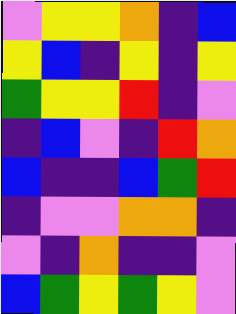[["violet", "yellow", "yellow", "orange", "indigo", "blue"], ["yellow", "blue", "indigo", "yellow", "indigo", "yellow"], ["green", "yellow", "yellow", "red", "indigo", "violet"], ["indigo", "blue", "violet", "indigo", "red", "orange"], ["blue", "indigo", "indigo", "blue", "green", "red"], ["indigo", "violet", "violet", "orange", "orange", "indigo"], ["violet", "indigo", "orange", "indigo", "indigo", "violet"], ["blue", "green", "yellow", "green", "yellow", "violet"]]